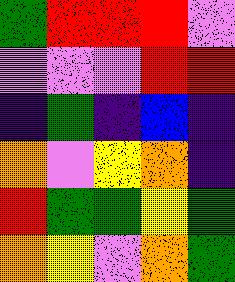[["green", "red", "red", "red", "violet"], ["violet", "violet", "violet", "red", "red"], ["indigo", "green", "indigo", "blue", "indigo"], ["orange", "violet", "yellow", "orange", "indigo"], ["red", "green", "green", "yellow", "green"], ["orange", "yellow", "violet", "orange", "green"]]